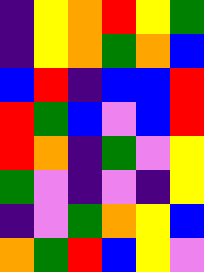[["indigo", "yellow", "orange", "red", "yellow", "green"], ["indigo", "yellow", "orange", "green", "orange", "blue"], ["blue", "red", "indigo", "blue", "blue", "red"], ["red", "green", "blue", "violet", "blue", "red"], ["red", "orange", "indigo", "green", "violet", "yellow"], ["green", "violet", "indigo", "violet", "indigo", "yellow"], ["indigo", "violet", "green", "orange", "yellow", "blue"], ["orange", "green", "red", "blue", "yellow", "violet"]]